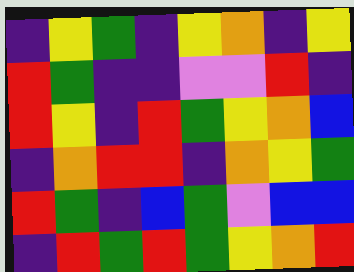[["indigo", "yellow", "green", "indigo", "yellow", "orange", "indigo", "yellow"], ["red", "green", "indigo", "indigo", "violet", "violet", "red", "indigo"], ["red", "yellow", "indigo", "red", "green", "yellow", "orange", "blue"], ["indigo", "orange", "red", "red", "indigo", "orange", "yellow", "green"], ["red", "green", "indigo", "blue", "green", "violet", "blue", "blue"], ["indigo", "red", "green", "red", "green", "yellow", "orange", "red"]]